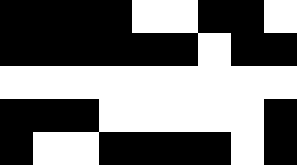[["black", "black", "black", "black", "white", "white", "black", "black", "white"], ["black", "black", "black", "black", "black", "black", "white", "black", "black"], ["white", "white", "white", "white", "white", "white", "white", "white", "white"], ["black", "black", "black", "white", "white", "white", "white", "white", "black"], ["black", "white", "white", "black", "black", "black", "black", "white", "black"]]